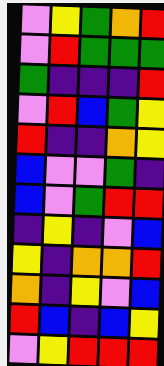[["violet", "yellow", "green", "orange", "red"], ["violet", "red", "green", "green", "green"], ["green", "indigo", "indigo", "indigo", "red"], ["violet", "red", "blue", "green", "yellow"], ["red", "indigo", "indigo", "orange", "yellow"], ["blue", "violet", "violet", "green", "indigo"], ["blue", "violet", "green", "red", "red"], ["indigo", "yellow", "indigo", "violet", "blue"], ["yellow", "indigo", "orange", "orange", "red"], ["orange", "indigo", "yellow", "violet", "blue"], ["red", "blue", "indigo", "blue", "yellow"], ["violet", "yellow", "red", "red", "red"]]